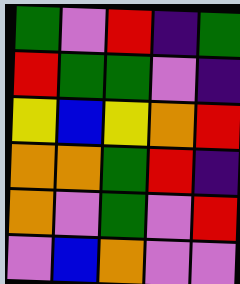[["green", "violet", "red", "indigo", "green"], ["red", "green", "green", "violet", "indigo"], ["yellow", "blue", "yellow", "orange", "red"], ["orange", "orange", "green", "red", "indigo"], ["orange", "violet", "green", "violet", "red"], ["violet", "blue", "orange", "violet", "violet"]]